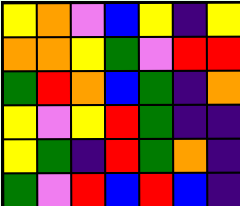[["yellow", "orange", "violet", "blue", "yellow", "indigo", "yellow"], ["orange", "orange", "yellow", "green", "violet", "red", "red"], ["green", "red", "orange", "blue", "green", "indigo", "orange"], ["yellow", "violet", "yellow", "red", "green", "indigo", "indigo"], ["yellow", "green", "indigo", "red", "green", "orange", "indigo"], ["green", "violet", "red", "blue", "red", "blue", "indigo"]]